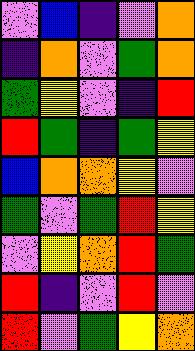[["violet", "blue", "indigo", "violet", "orange"], ["indigo", "orange", "violet", "green", "orange"], ["green", "yellow", "violet", "indigo", "red"], ["red", "green", "indigo", "green", "yellow"], ["blue", "orange", "orange", "yellow", "violet"], ["green", "violet", "green", "red", "yellow"], ["violet", "yellow", "orange", "red", "green"], ["red", "indigo", "violet", "red", "violet"], ["red", "violet", "green", "yellow", "orange"]]